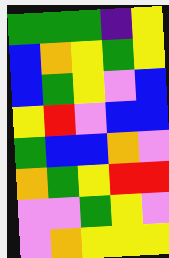[["green", "green", "green", "indigo", "yellow"], ["blue", "orange", "yellow", "green", "yellow"], ["blue", "green", "yellow", "violet", "blue"], ["yellow", "red", "violet", "blue", "blue"], ["green", "blue", "blue", "orange", "violet"], ["orange", "green", "yellow", "red", "red"], ["violet", "violet", "green", "yellow", "violet"], ["violet", "orange", "yellow", "yellow", "yellow"]]